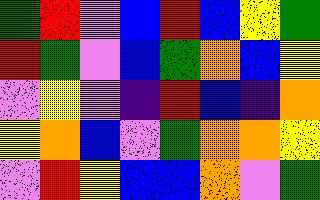[["green", "red", "violet", "blue", "red", "blue", "yellow", "green"], ["red", "green", "violet", "blue", "green", "orange", "blue", "yellow"], ["violet", "yellow", "violet", "indigo", "red", "blue", "indigo", "orange"], ["yellow", "orange", "blue", "violet", "green", "orange", "orange", "yellow"], ["violet", "red", "yellow", "blue", "blue", "orange", "violet", "green"]]